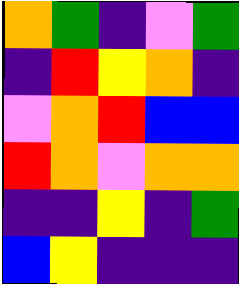[["orange", "green", "indigo", "violet", "green"], ["indigo", "red", "yellow", "orange", "indigo"], ["violet", "orange", "red", "blue", "blue"], ["red", "orange", "violet", "orange", "orange"], ["indigo", "indigo", "yellow", "indigo", "green"], ["blue", "yellow", "indigo", "indigo", "indigo"]]